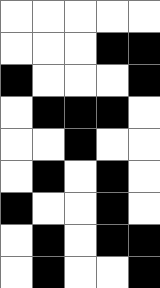[["white", "white", "white", "white", "white"], ["white", "white", "white", "black", "black"], ["black", "white", "white", "white", "black"], ["white", "black", "black", "black", "white"], ["white", "white", "black", "white", "white"], ["white", "black", "white", "black", "white"], ["black", "white", "white", "black", "white"], ["white", "black", "white", "black", "black"], ["white", "black", "white", "white", "black"]]